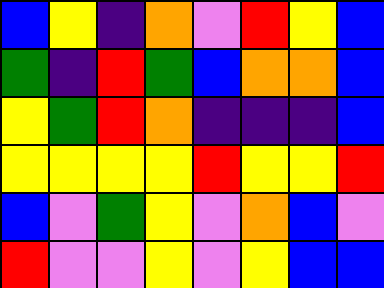[["blue", "yellow", "indigo", "orange", "violet", "red", "yellow", "blue"], ["green", "indigo", "red", "green", "blue", "orange", "orange", "blue"], ["yellow", "green", "red", "orange", "indigo", "indigo", "indigo", "blue"], ["yellow", "yellow", "yellow", "yellow", "red", "yellow", "yellow", "red"], ["blue", "violet", "green", "yellow", "violet", "orange", "blue", "violet"], ["red", "violet", "violet", "yellow", "violet", "yellow", "blue", "blue"]]